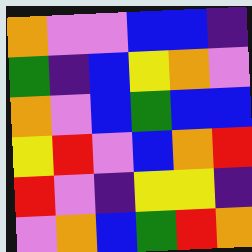[["orange", "violet", "violet", "blue", "blue", "indigo"], ["green", "indigo", "blue", "yellow", "orange", "violet"], ["orange", "violet", "blue", "green", "blue", "blue"], ["yellow", "red", "violet", "blue", "orange", "red"], ["red", "violet", "indigo", "yellow", "yellow", "indigo"], ["violet", "orange", "blue", "green", "red", "orange"]]